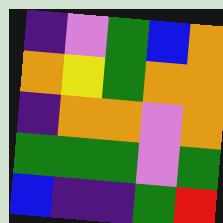[["indigo", "violet", "green", "blue", "orange"], ["orange", "yellow", "green", "orange", "orange"], ["indigo", "orange", "orange", "violet", "orange"], ["green", "green", "green", "violet", "green"], ["blue", "indigo", "indigo", "green", "red"]]